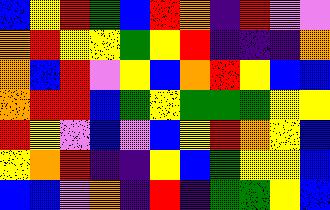[["blue", "yellow", "red", "green", "blue", "red", "orange", "indigo", "red", "violet", "violet"], ["orange", "red", "yellow", "yellow", "green", "yellow", "red", "indigo", "indigo", "indigo", "orange"], ["orange", "blue", "red", "violet", "yellow", "blue", "orange", "red", "yellow", "blue", "blue"], ["orange", "red", "red", "blue", "green", "yellow", "green", "green", "green", "yellow", "yellow"], ["red", "yellow", "violet", "blue", "violet", "blue", "yellow", "red", "orange", "yellow", "blue"], ["yellow", "orange", "red", "indigo", "indigo", "yellow", "blue", "green", "yellow", "yellow", "blue"], ["blue", "blue", "violet", "orange", "indigo", "red", "indigo", "green", "green", "yellow", "blue"]]